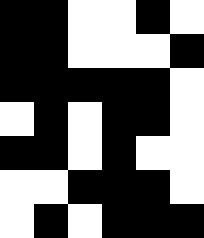[["black", "black", "white", "white", "black", "white"], ["black", "black", "white", "white", "white", "black"], ["black", "black", "black", "black", "black", "white"], ["white", "black", "white", "black", "black", "white"], ["black", "black", "white", "black", "white", "white"], ["white", "white", "black", "black", "black", "white"], ["white", "black", "white", "black", "black", "black"]]